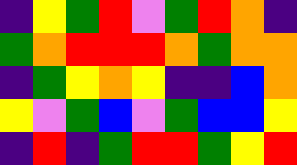[["indigo", "yellow", "green", "red", "violet", "green", "red", "orange", "indigo"], ["green", "orange", "red", "red", "red", "orange", "green", "orange", "orange"], ["indigo", "green", "yellow", "orange", "yellow", "indigo", "indigo", "blue", "orange"], ["yellow", "violet", "green", "blue", "violet", "green", "blue", "blue", "yellow"], ["indigo", "red", "indigo", "green", "red", "red", "green", "yellow", "red"]]